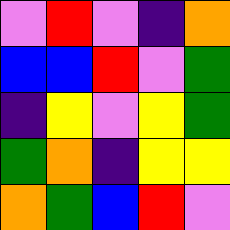[["violet", "red", "violet", "indigo", "orange"], ["blue", "blue", "red", "violet", "green"], ["indigo", "yellow", "violet", "yellow", "green"], ["green", "orange", "indigo", "yellow", "yellow"], ["orange", "green", "blue", "red", "violet"]]